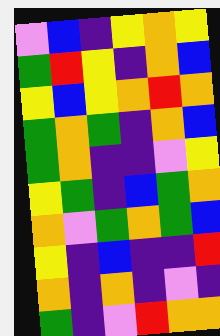[["violet", "blue", "indigo", "yellow", "orange", "yellow"], ["green", "red", "yellow", "indigo", "orange", "blue"], ["yellow", "blue", "yellow", "orange", "red", "orange"], ["green", "orange", "green", "indigo", "orange", "blue"], ["green", "orange", "indigo", "indigo", "violet", "yellow"], ["yellow", "green", "indigo", "blue", "green", "orange"], ["orange", "violet", "green", "orange", "green", "blue"], ["yellow", "indigo", "blue", "indigo", "indigo", "red"], ["orange", "indigo", "orange", "indigo", "violet", "indigo"], ["green", "indigo", "violet", "red", "orange", "orange"]]